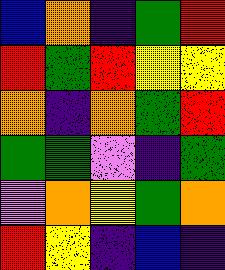[["blue", "orange", "indigo", "green", "red"], ["red", "green", "red", "yellow", "yellow"], ["orange", "indigo", "orange", "green", "red"], ["green", "green", "violet", "indigo", "green"], ["violet", "orange", "yellow", "green", "orange"], ["red", "yellow", "indigo", "blue", "indigo"]]